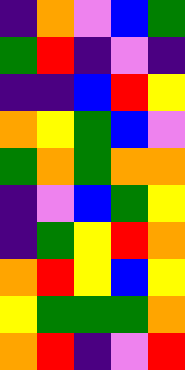[["indigo", "orange", "violet", "blue", "green"], ["green", "red", "indigo", "violet", "indigo"], ["indigo", "indigo", "blue", "red", "yellow"], ["orange", "yellow", "green", "blue", "violet"], ["green", "orange", "green", "orange", "orange"], ["indigo", "violet", "blue", "green", "yellow"], ["indigo", "green", "yellow", "red", "orange"], ["orange", "red", "yellow", "blue", "yellow"], ["yellow", "green", "green", "green", "orange"], ["orange", "red", "indigo", "violet", "red"]]